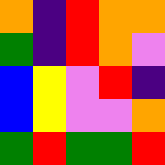[["orange", "indigo", "red", "orange", "orange"], ["green", "indigo", "red", "orange", "violet"], ["blue", "yellow", "violet", "red", "indigo"], ["blue", "yellow", "violet", "violet", "orange"], ["green", "red", "green", "green", "red"]]